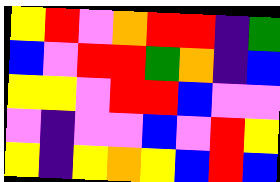[["yellow", "red", "violet", "orange", "red", "red", "indigo", "green"], ["blue", "violet", "red", "red", "green", "orange", "indigo", "blue"], ["yellow", "yellow", "violet", "red", "red", "blue", "violet", "violet"], ["violet", "indigo", "violet", "violet", "blue", "violet", "red", "yellow"], ["yellow", "indigo", "yellow", "orange", "yellow", "blue", "red", "blue"]]